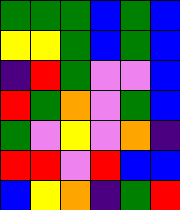[["green", "green", "green", "blue", "green", "blue"], ["yellow", "yellow", "green", "blue", "green", "blue"], ["indigo", "red", "green", "violet", "violet", "blue"], ["red", "green", "orange", "violet", "green", "blue"], ["green", "violet", "yellow", "violet", "orange", "indigo"], ["red", "red", "violet", "red", "blue", "blue"], ["blue", "yellow", "orange", "indigo", "green", "red"]]